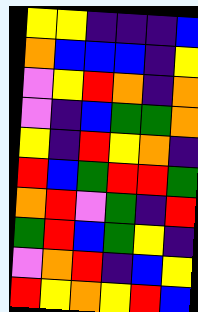[["yellow", "yellow", "indigo", "indigo", "indigo", "blue"], ["orange", "blue", "blue", "blue", "indigo", "yellow"], ["violet", "yellow", "red", "orange", "indigo", "orange"], ["violet", "indigo", "blue", "green", "green", "orange"], ["yellow", "indigo", "red", "yellow", "orange", "indigo"], ["red", "blue", "green", "red", "red", "green"], ["orange", "red", "violet", "green", "indigo", "red"], ["green", "red", "blue", "green", "yellow", "indigo"], ["violet", "orange", "red", "indigo", "blue", "yellow"], ["red", "yellow", "orange", "yellow", "red", "blue"]]